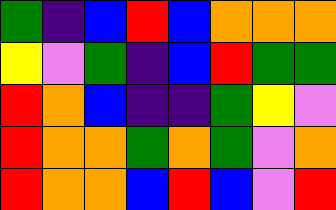[["green", "indigo", "blue", "red", "blue", "orange", "orange", "orange"], ["yellow", "violet", "green", "indigo", "blue", "red", "green", "green"], ["red", "orange", "blue", "indigo", "indigo", "green", "yellow", "violet"], ["red", "orange", "orange", "green", "orange", "green", "violet", "orange"], ["red", "orange", "orange", "blue", "red", "blue", "violet", "red"]]